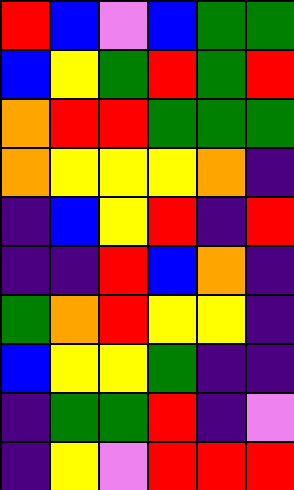[["red", "blue", "violet", "blue", "green", "green"], ["blue", "yellow", "green", "red", "green", "red"], ["orange", "red", "red", "green", "green", "green"], ["orange", "yellow", "yellow", "yellow", "orange", "indigo"], ["indigo", "blue", "yellow", "red", "indigo", "red"], ["indigo", "indigo", "red", "blue", "orange", "indigo"], ["green", "orange", "red", "yellow", "yellow", "indigo"], ["blue", "yellow", "yellow", "green", "indigo", "indigo"], ["indigo", "green", "green", "red", "indigo", "violet"], ["indigo", "yellow", "violet", "red", "red", "red"]]